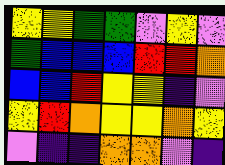[["yellow", "yellow", "green", "green", "violet", "yellow", "violet"], ["green", "blue", "blue", "blue", "red", "red", "orange"], ["blue", "blue", "red", "yellow", "yellow", "indigo", "violet"], ["yellow", "red", "orange", "yellow", "yellow", "orange", "yellow"], ["violet", "indigo", "indigo", "orange", "orange", "violet", "indigo"]]